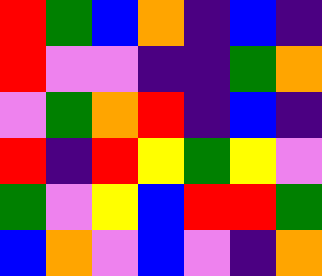[["red", "green", "blue", "orange", "indigo", "blue", "indigo"], ["red", "violet", "violet", "indigo", "indigo", "green", "orange"], ["violet", "green", "orange", "red", "indigo", "blue", "indigo"], ["red", "indigo", "red", "yellow", "green", "yellow", "violet"], ["green", "violet", "yellow", "blue", "red", "red", "green"], ["blue", "orange", "violet", "blue", "violet", "indigo", "orange"]]